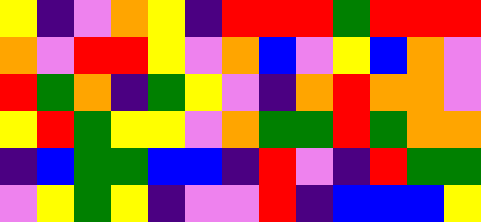[["yellow", "indigo", "violet", "orange", "yellow", "indigo", "red", "red", "red", "green", "red", "red", "red"], ["orange", "violet", "red", "red", "yellow", "violet", "orange", "blue", "violet", "yellow", "blue", "orange", "violet"], ["red", "green", "orange", "indigo", "green", "yellow", "violet", "indigo", "orange", "red", "orange", "orange", "violet"], ["yellow", "red", "green", "yellow", "yellow", "violet", "orange", "green", "green", "red", "green", "orange", "orange"], ["indigo", "blue", "green", "green", "blue", "blue", "indigo", "red", "violet", "indigo", "red", "green", "green"], ["violet", "yellow", "green", "yellow", "indigo", "violet", "violet", "red", "indigo", "blue", "blue", "blue", "yellow"]]